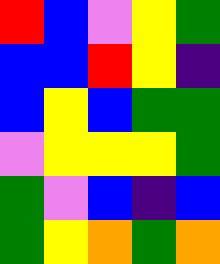[["red", "blue", "violet", "yellow", "green"], ["blue", "blue", "red", "yellow", "indigo"], ["blue", "yellow", "blue", "green", "green"], ["violet", "yellow", "yellow", "yellow", "green"], ["green", "violet", "blue", "indigo", "blue"], ["green", "yellow", "orange", "green", "orange"]]